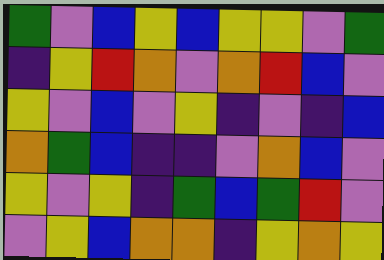[["green", "violet", "blue", "yellow", "blue", "yellow", "yellow", "violet", "green"], ["indigo", "yellow", "red", "orange", "violet", "orange", "red", "blue", "violet"], ["yellow", "violet", "blue", "violet", "yellow", "indigo", "violet", "indigo", "blue"], ["orange", "green", "blue", "indigo", "indigo", "violet", "orange", "blue", "violet"], ["yellow", "violet", "yellow", "indigo", "green", "blue", "green", "red", "violet"], ["violet", "yellow", "blue", "orange", "orange", "indigo", "yellow", "orange", "yellow"]]